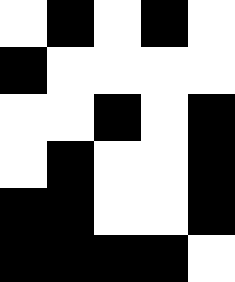[["white", "black", "white", "black", "white"], ["black", "white", "white", "white", "white"], ["white", "white", "black", "white", "black"], ["white", "black", "white", "white", "black"], ["black", "black", "white", "white", "black"], ["black", "black", "black", "black", "white"]]